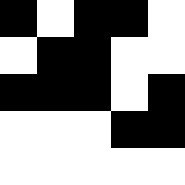[["black", "white", "black", "black", "white"], ["white", "black", "black", "white", "white"], ["black", "black", "black", "white", "black"], ["white", "white", "white", "black", "black"], ["white", "white", "white", "white", "white"]]